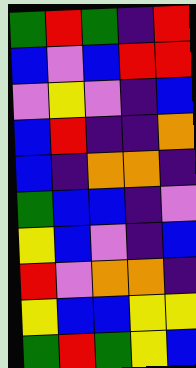[["green", "red", "green", "indigo", "red"], ["blue", "violet", "blue", "red", "red"], ["violet", "yellow", "violet", "indigo", "blue"], ["blue", "red", "indigo", "indigo", "orange"], ["blue", "indigo", "orange", "orange", "indigo"], ["green", "blue", "blue", "indigo", "violet"], ["yellow", "blue", "violet", "indigo", "blue"], ["red", "violet", "orange", "orange", "indigo"], ["yellow", "blue", "blue", "yellow", "yellow"], ["green", "red", "green", "yellow", "blue"]]